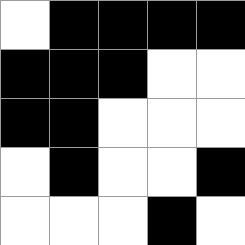[["white", "black", "black", "black", "black"], ["black", "black", "black", "white", "white"], ["black", "black", "white", "white", "white"], ["white", "black", "white", "white", "black"], ["white", "white", "white", "black", "white"]]